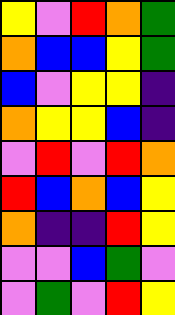[["yellow", "violet", "red", "orange", "green"], ["orange", "blue", "blue", "yellow", "green"], ["blue", "violet", "yellow", "yellow", "indigo"], ["orange", "yellow", "yellow", "blue", "indigo"], ["violet", "red", "violet", "red", "orange"], ["red", "blue", "orange", "blue", "yellow"], ["orange", "indigo", "indigo", "red", "yellow"], ["violet", "violet", "blue", "green", "violet"], ["violet", "green", "violet", "red", "yellow"]]